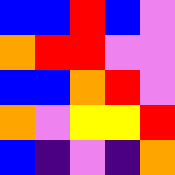[["blue", "blue", "red", "blue", "violet"], ["orange", "red", "red", "violet", "violet"], ["blue", "blue", "orange", "red", "violet"], ["orange", "violet", "yellow", "yellow", "red"], ["blue", "indigo", "violet", "indigo", "orange"]]